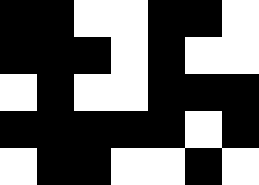[["black", "black", "white", "white", "black", "black", "white"], ["black", "black", "black", "white", "black", "white", "white"], ["white", "black", "white", "white", "black", "black", "black"], ["black", "black", "black", "black", "black", "white", "black"], ["white", "black", "black", "white", "white", "black", "white"]]